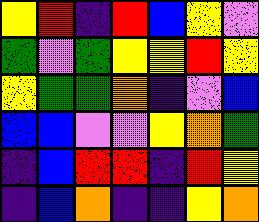[["yellow", "red", "indigo", "red", "blue", "yellow", "violet"], ["green", "violet", "green", "yellow", "yellow", "red", "yellow"], ["yellow", "green", "green", "orange", "indigo", "violet", "blue"], ["blue", "blue", "violet", "violet", "yellow", "orange", "green"], ["indigo", "blue", "red", "red", "indigo", "red", "yellow"], ["indigo", "blue", "orange", "indigo", "indigo", "yellow", "orange"]]